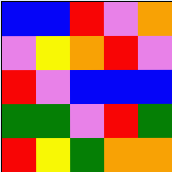[["blue", "blue", "red", "violet", "orange"], ["violet", "yellow", "orange", "red", "violet"], ["red", "violet", "blue", "blue", "blue"], ["green", "green", "violet", "red", "green"], ["red", "yellow", "green", "orange", "orange"]]